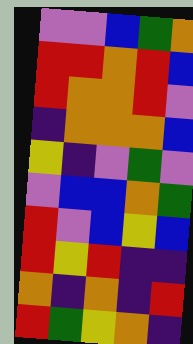[["violet", "violet", "blue", "green", "orange"], ["red", "red", "orange", "red", "blue"], ["red", "orange", "orange", "red", "violet"], ["indigo", "orange", "orange", "orange", "blue"], ["yellow", "indigo", "violet", "green", "violet"], ["violet", "blue", "blue", "orange", "green"], ["red", "violet", "blue", "yellow", "blue"], ["red", "yellow", "red", "indigo", "indigo"], ["orange", "indigo", "orange", "indigo", "red"], ["red", "green", "yellow", "orange", "indigo"]]